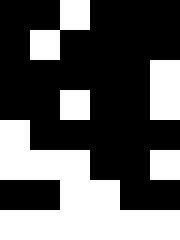[["black", "black", "white", "black", "black", "black"], ["black", "white", "black", "black", "black", "black"], ["black", "black", "black", "black", "black", "white"], ["black", "black", "white", "black", "black", "white"], ["white", "black", "black", "black", "black", "black"], ["white", "white", "white", "black", "black", "white"], ["black", "black", "white", "white", "black", "black"], ["white", "white", "white", "white", "white", "white"]]